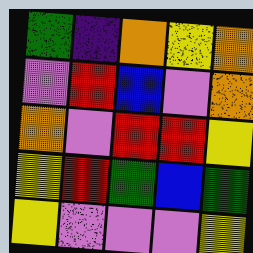[["green", "indigo", "orange", "yellow", "orange"], ["violet", "red", "blue", "violet", "orange"], ["orange", "violet", "red", "red", "yellow"], ["yellow", "red", "green", "blue", "green"], ["yellow", "violet", "violet", "violet", "yellow"]]